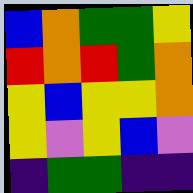[["blue", "orange", "green", "green", "yellow"], ["red", "orange", "red", "green", "orange"], ["yellow", "blue", "yellow", "yellow", "orange"], ["yellow", "violet", "yellow", "blue", "violet"], ["indigo", "green", "green", "indigo", "indigo"]]